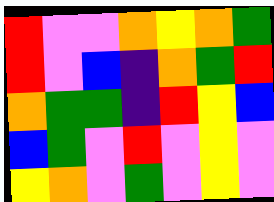[["red", "violet", "violet", "orange", "yellow", "orange", "green"], ["red", "violet", "blue", "indigo", "orange", "green", "red"], ["orange", "green", "green", "indigo", "red", "yellow", "blue"], ["blue", "green", "violet", "red", "violet", "yellow", "violet"], ["yellow", "orange", "violet", "green", "violet", "yellow", "violet"]]